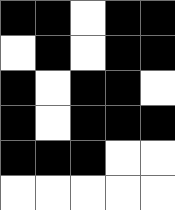[["black", "black", "white", "black", "black"], ["white", "black", "white", "black", "black"], ["black", "white", "black", "black", "white"], ["black", "white", "black", "black", "black"], ["black", "black", "black", "white", "white"], ["white", "white", "white", "white", "white"]]